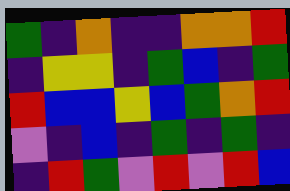[["green", "indigo", "orange", "indigo", "indigo", "orange", "orange", "red"], ["indigo", "yellow", "yellow", "indigo", "green", "blue", "indigo", "green"], ["red", "blue", "blue", "yellow", "blue", "green", "orange", "red"], ["violet", "indigo", "blue", "indigo", "green", "indigo", "green", "indigo"], ["indigo", "red", "green", "violet", "red", "violet", "red", "blue"]]